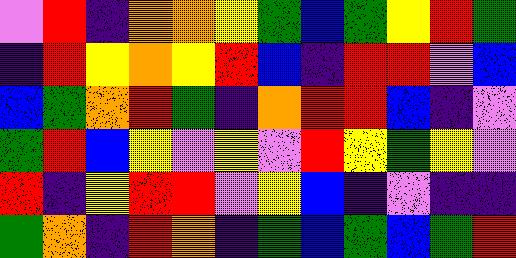[["violet", "red", "indigo", "orange", "orange", "yellow", "green", "blue", "green", "yellow", "red", "green"], ["indigo", "red", "yellow", "orange", "yellow", "red", "blue", "indigo", "red", "red", "violet", "blue"], ["blue", "green", "orange", "red", "green", "indigo", "orange", "red", "red", "blue", "indigo", "violet"], ["green", "red", "blue", "yellow", "violet", "yellow", "violet", "red", "yellow", "green", "yellow", "violet"], ["red", "indigo", "yellow", "red", "red", "violet", "yellow", "blue", "indigo", "violet", "indigo", "indigo"], ["green", "orange", "indigo", "red", "orange", "indigo", "green", "blue", "green", "blue", "green", "red"]]